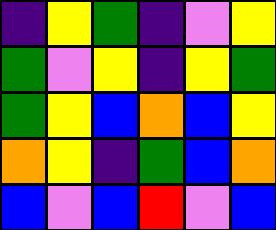[["indigo", "yellow", "green", "indigo", "violet", "yellow"], ["green", "violet", "yellow", "indigo", "yellow", "green"], ["green", "yellow", "blue", "orange", "blue", "yellow"], ["orange", "yellow", "indigo", "green", "blue", "orange"], ["blue", "violet", "blue", "red", "violet", "blue"]]